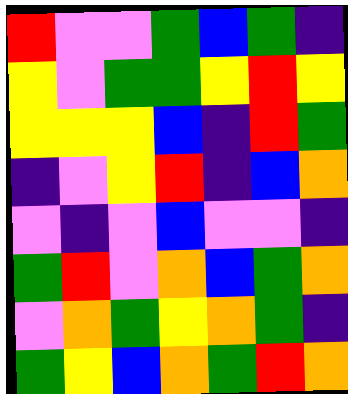[["red", "violet", "violet", "green", "blue", "green", "indigo"], ["yellow", "violet", "green", "green", "yellow", "red", "yellow"], ["yellow", "yellow", "yellow", "blue", "indigo", "red", "green"], ["indigo", "violet", "yellow", "red", "indigo", "blue", "orange"], ["violet", "indigo", "violet", "blue", "violet", "violet", "indigo"], ["green", "red", "violet", "orange", "blue", "green", "orange"], ["violet", "orange", "green", "yellow", "orange", "green", "indigo"], ["green", "yellow", "blue", "orange", "green", "red", "orange"]]